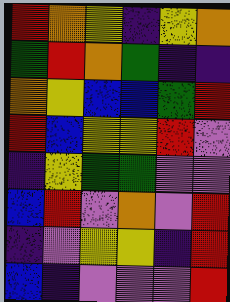[["red", "orange", "yellow", "indigo", "yellow", "orange"], ["green", "red", "orange", "green", "indigo", "indigo"], ["orange", "yellow", "blue", "blue", "green", "red"], ["red", "blue", "yellow", "yellow", "red", "violet"], ["indigo", "yellow", "green", "green", "violet", "violet"], ["blue", "red", "violet", "orange", "violet", "red"], ["indigo", "violet", "yellow", "yellow", "indigo", "red"], ["blue", "indigo", "violet", "violet", "violet", "red"]]